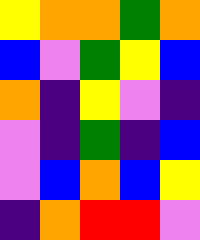[["yellow", "orange", "orange", "green", "orange"], ["blue", "violet", "green", "yellow", "blue"], ["orange", "indigo", "yellow", "violet", "indigo"], ["violet", "indigo", "green", "indigo", "blue"], ["violet", "blue", "orange", "blue", "yellow"], ["indigo", "orange", "red", "red", "violet"]]